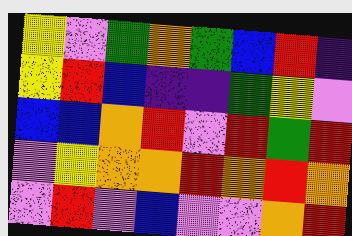[["yellow", "violet", "green", "orange", "green", "blue", "red", "indigo"], ["yellow", "red", "blue", "indigo", "indigo", "green", "yellow", "violet"], ["blue", "blue", "orange", "red", "violet", "red", "green", "red"], ["violet", "yellow", "orange", "orange", "red", "orange", "red", "orange"], ["violet", "red", "violet", "blue", "violet", "violet", "orange", "red"]]